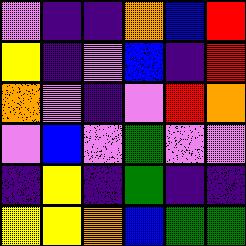[["violet", "indigo", "indigo", "orange", "blue", "red"], ["yellow", "indigo", "violet", "blue", "indigo", "red"], ["orange", "violet", "indigo", "violet", "red", "orange"], ["violet", "blue", "violet", "green", "violet", "violet"], ["indigo", "yellow", "indigo", "green", "indigo", "indigo"], ["yellow", "yellow", "orange", "blue", "green", "green"]]